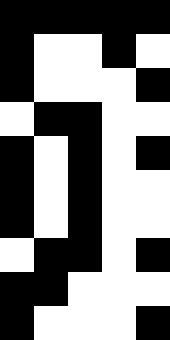[["black", "black", "black", "black", "black"], ["black", "white", "white", "black", "white"], ["black", "white", "white", "white", "black"], ["white", "black", "black", "white", "white"], ["black", "white", "black", "white", "black"], ["black", "white", "black", "white", "white"], ["black", "white", "black", "white", "white"], ["white", "black", "black", "white", "black"], ["black", "black", "white", "white", "white"], ["black", "white", "white", "white", "black"]]